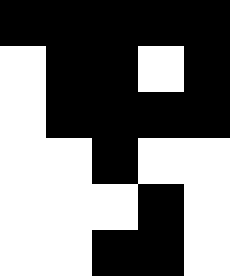[["black", "black", "black", "black", "black"], ["white", "black", "black", "white", "black"], ["white", "black", "black", "black", "black"], ["white", "white", "black", "white", "white"], ["white", "white", "white", "black", "white"], ["white", "white", "black", "black", "white"]]